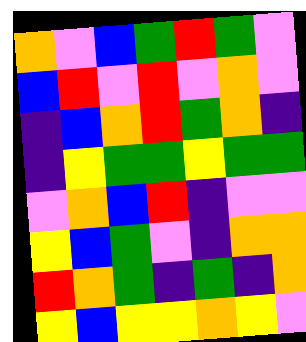[["orange", "violet", "blue", "green", "red", "green", "violet"], ["blue", "red", "violet", "red", "violet", "orange", "violet"], ["indigo", "blue", "orange", "red", "green", "orange", "indigo"], ["indigo", "yellow", "green", "green", "yellow", "green", "green"], ["violet", "orange", "blue", "red", "indigo", "violet", "violet"], ["yellow", "blue", "green", "violet", "indigo", "orange", "orange"], ["red", "orange", "green", "indigo", "green", "indigo", "orange"], ["yellow", "blue", "yellow", "yellow", "orange", "yellow", "violet"]]